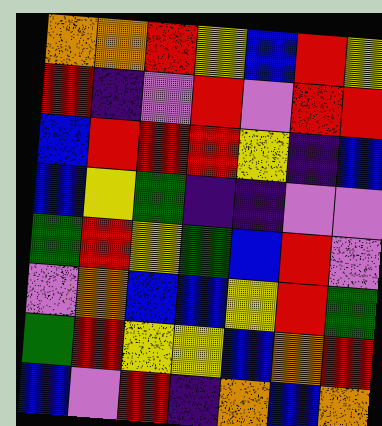[["orange", "orange", "red", "yellow", "blue", "red", "yellow"], ["red", "indigo", "violet", "red", "violet", "red", "red"], ["blue", "red", "red", "red", "yellow", "indigo", "blue"], ["blue", "yellow", "green", "indigo", "indigo", "violet", "violet"], ["green", "red", "yellow", "green", "blue", "red", "violet"], ["violet", "orange", "blue", "blue", "yellow", "red", "green"], ["green", "red", "yellow", "yellow", "blue", "orange", "red"], ["blue", "violet", "red", "indigo", "orange", "blue", "orange"]]